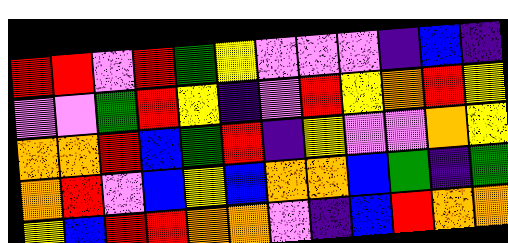[["red", "red", "violet", "red", "green", "yellow", "violet", "violet", "violet", "indigo", "blue", "indigo"], ["violet", "violet", "green", "red", "yellow", "indigo", "violet", "red", "yellow", "orange", "red", "yellow"], ["orange", "orange", "red", "blue", "green", "red", "indigo", "yellow", "violet", "violet", "orange", "yellow"], ["orange", "red", "violet", "blue", "yellow", "blue", "orange", "orange", "blue", "green", "indigo", "green"], ["yellow", "blue", "red", "red", "orange", "orange", "violet", "indigo", "blue", "red", "orange", "orange"]]